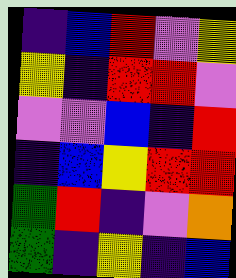[["indigo", "blue", "red", "violet", "yellow"], ["yellow", "indigo", "red", "red", "violet"], ["violet", "violet", "blue", "indigo", "red"], ["indigo", "blue", "yellow", "red", "red"], ["green", "red", "indigo", "violet", "orange"], ["green", "indigo", "yellow", "indigo", "blue"]]